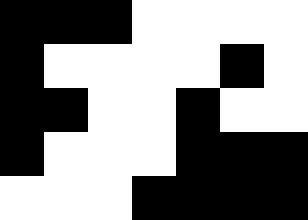[["black", "black", "black", "white", "white", "white", "white"], ["black", "white", "white", "white", "white", "black", "white"], ["black", "black", "white", "white", "black", "white", "white"], ["black", "white", "white", "white", "black", "black", "black"], ["white", "white", "white", "black", "black", "black", "black"]]